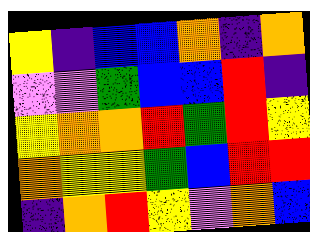[["yellow", "indigo", "blue", "blue", "orange", "indigo", "orange"], ["violet", "violet", "green", "blue", "blue", "red", "indigo"], ["yellow", "orange", "orange", "red", "green", "red", "yellow"], ["orange", "yellow", "yellow", "green", "blue", "red", "red"], ["indigo", "orange", "red", "yellow", "violet", "orange", "blue"]]